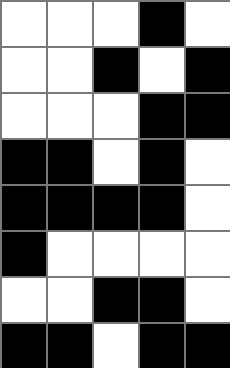[["white", "white", "white", "black", "white"], ["white", "white", "black", "white", "black"], ["white", "white", "white", "black", "black"], ["black", "black", "white", "black", "white"], ["black", "black", "black", "black", "white"], ["black", "white", "white", "white", "white"], ["white", "white", "black", "black", "white"], ["black", "black", "white", "black", "black"]]